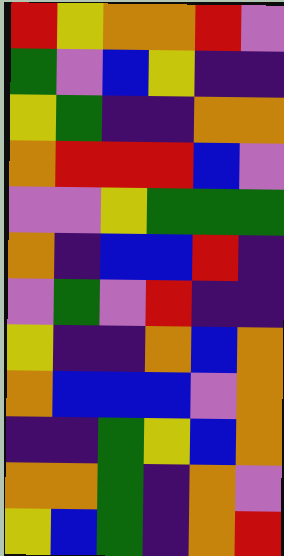[["red", "yellow", "orange", "orange", "red", "violet"], ["green", "violet", "blue", "yellow", "indigo", "indigo"], ["yellow", "green", "indigo", "indigo", "orange", "orange"], ["orange", "red", "red", "red", "blue", "violet"], ["violet", "violet", "yellow", "green", "green", "green"], ["orange", "indigo", "blue", "blue", "red", "indigo"], ["violet", "green", "violet", "red", "indigo", "indigo"], ["yellow", "indigo", "indigo", "orange", "blue", "orange"], ["orange", "blue", "blue", "blue", "violet", "orange"], ["indigo", "indigo", "green", "yellow", "blue", "orange"], ["orange", "orange", "green", "indigo", "orange", "violet"], ["yellow", "blue", "green", "indigo", "orange", "red"]]